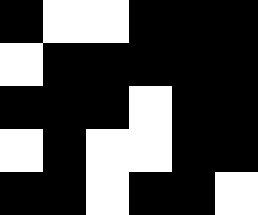[["black", "white", "white", "black", "black", "black"], ["white", "black", "black", "black", "black", "black"], ["black", "black", "black", "white", "black", "black"], ["white", "black", "white", "white", "black", "black"], ["black", "black", "white", "black", "black", "white"]]